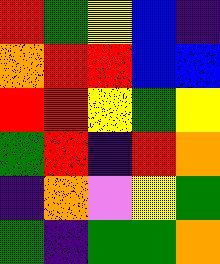[["red", "green", "yellow", "blue", "indigo"], ["orange", "red", "red", "blue", "blue"], ["red", "red", "yellow", "green", "yellow"], ["green", "red", "indigo", "red", "orange"], ["indigo", "orange", "violet", "yellow", "green"], ["green", "indigo", "green", "green", "orange"]]